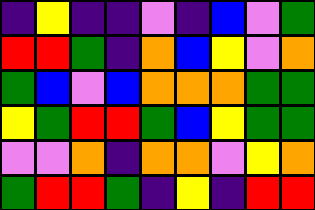[["indigo", "yellow", "indigo", "indigo", "violet", "indigo", "blue", "violet", "green"], ["red", "red", "green", "indigo", "orange", "blue", "yellow", "violet", "orange"], ["green", "blue", "violet", "blue", "orange", "orange", "orange", "green", "green"], ["yellow", "green", "red", "red", "green", "blue", "yellow", "green", "green"], ["violet", "violet", "orange", "indigo", "orange", "orange", "violet", "yellow", "orange"], ["green", "red", "red", "green", "indigo", "yellow", "indigo", "red", "red"]]